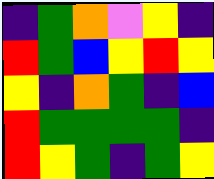[["indigo", "green", "orange", "violet", "yellow", "indigo"], ["red", "green", "blue", "yellow", "red", "yellow"], ["yellow", "indigo", "orange", "green", "indigo", "blue"], ["red", "green", "green", "green", "green", "indigo"], ["red", "yellow", "green", "indigo", "green", "yellow"]]